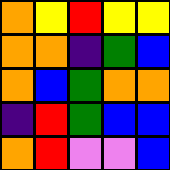[["orange", "yellow", "red", "yellow", "yellow"], ["orange", "orange", "indigo", "green", "blue"], ["orange", "blue", "green", "orange", "orange"], ["indigo", "red", "green", "blue", "blue"], ["orange", "red", "violet", "violet", "blue"]]